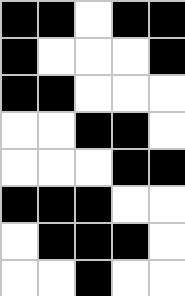[["black", "black", "white", "black", "black"], ["black", "white", "white", "white", "black"], ["black", "black", "white", "white", "white"], ["white", "white", "black", "black", "white"], ["white", "white", "white", "black", "black"], ["black", "black", "black", "white", "white"], ["white", "black", "black", "black", "white"], ["white", "white", "black", "white", "white"]]